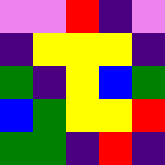[["violet", "violet", "red", "indigo", "violet"], ["indigo", "yellow", "yellow", "yellow", "indigo"], ["green", "indigo", "yellow", "blue", "green"], ["blue", "green", "yellow", "yellow", "red"], ["green", "green", "indigo", "red", "indigo"]]